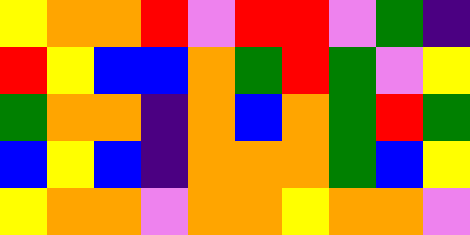[["yellow", "orange", "orange", "red", "violet", "red", "red", "violet", "green", "indigo"], ["red", "yellow", "blue", "blue", "orange", "green", "red", "green", "violet", "yellow"], ["green", "orange", "orange", "indigo", "orange", "blue", "orange", "green", "red", "green"], ["blue", "yellow", "blue", "indigo", "orange", "orange", "orange", "green", "blue", "yellow"], ["yellow", "orange", "orange", "violet", "orange", "orange", "yellow", "orange", "orange", "violet"]]